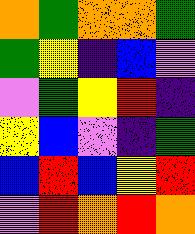[["orange", "green", "orange", "orange", "green"], ["green", "yellow", "indigo", "blue", "violet"], ["violet", "green", "yellow", "red", "indigo"], ["yellow", "blue", "violet", "indigo", "green"], ["blue", "red", "blue", "yellow", "red"], ["violet", "red", "orange", "red", "orange"]]